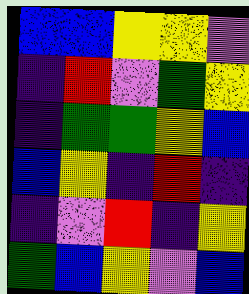[["blue", "blue", "yellow", "yellow", "violet"], ["indigo", "red", "violet", "green", "yellow"], ["indigo", "green", "green", "yellow", "blue"], ["blue", "yellow", "indigo", "red", "indigo"], ["indigo", "violet", "red", "indigo", "yellow"], ["green", "blue", "yellow", "violet", "blue"]]